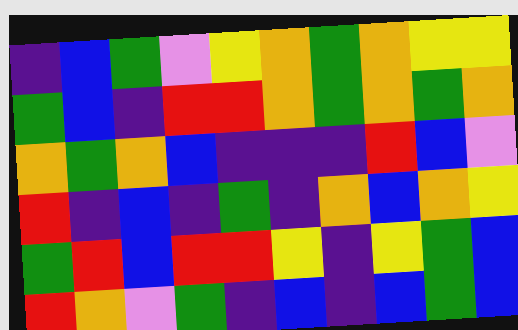[["indigo", "blue", "green", "violet", "yellow", "orange", "green", "orange", "yellow", "yellow"], ["green", "blue", "indigo", "red", "red", "orange", "green", "orange", "green", "orange"], ["orange", "green", "orange", "blue", "indigo", "indigo", "indigo", "red", "blue", "violet"], ["red", "indigo", "blue", "indigo", "green", "indigo", "orange", "blue", "orange", "yellow"], ["green", "red", "blue", "red", "red", "yellow", "indigo", "yellow", "green", "blue"], ["red", "orange", "violet", "green", "indigo", "blue", "indigo", "blue", "green", "blue"]]